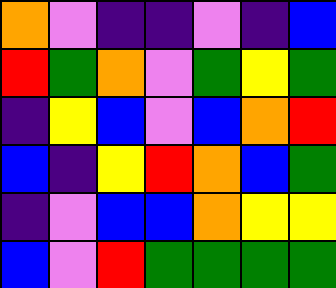[["orange", "violet", "indigo", "indigo", "violet", "indigo", "blue"], ["red", "green", "orange", "violet", "green", "yellow", "green"], ["indigo", "yellow", "blue", "violet", "blue", "orange", "red"], ["blue", "indigo", "yellow", "red", "orange", "blue", "green"], ["indigo", "violet", "blue", "blue", "orange", "yellow", "yellow"], ["blue", "violet", "red", "green", "green", "green", "green"]]